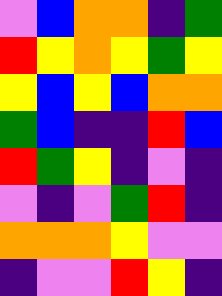[["violet", "blue", "orange", "orange", "indigo", "green"], ["red", "yellow", "orange", "yellow", "green", "yellow"], ["yellow", "blue", "yellow", "blue", "orange", "orange"], ["green", "blue", "indigo", "indigo", "red", "blue"], ["red", "green", "yellow", "indigo", "violet", "indigo"], ["violet", "indigo", "violet", "green", "red", "indigo"], ["orange", "orange", "orange", "yellow", "violet", "violet"], ["indigo", "violet", "violet", "red", "yellow", "indigo"]]